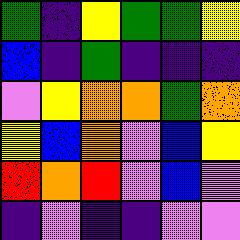[["green", "indigo", "yellow", "green", "green", "yellow"], ["blue", "indigo", "green", "indigo", "indigo", "indigo"], ["violet", "yellow", "orange", "orange", "green", "orange"], ["yellow", "blue", "orange", "violet", "blue", "yellow"], ["red", "orange", "red", "violet", "blue", "violet"], ["indigo", "violet", "indigo", "indigo", "violet", "violet"]]